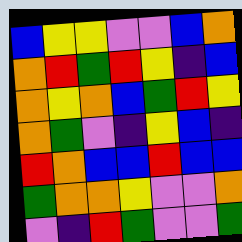[["blue", "yellow", "yellow", "violet", "violet", "blue", "orange"], ["orange", "red", "green", "red", "yellow", "indigo", "blue"], ["orange", "yellow", "orange", "blue", "green", "red", "yellow"], ["orange", "green", "violet", "indigo", "yellow", "blue", "indigo"], ["red", "orange", "blue", "blue", "red", "blue", "blue"], ["green", "orange", "orange", "yellow", "violet", "violet", "orange"], ["violet", "indigo", "red", "green", "violet", "violet", "green"]]